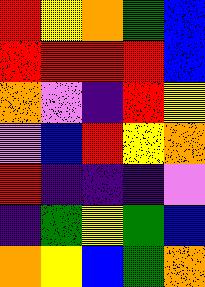[["red", "yellow", "orange", "green", "blue"], ["red", "red", "red", "red", "blue"], ["orange", "violet", "indigo", "red", "yellow"], ["violet", "blue", "red", "yellow", "orange"], ["red", "indigo", "indigo", "indigo", "violet"], ["indigo", "green", "yellow", "green", "blue"], ["orange", "yellow", "blue", "green", "orange"]]